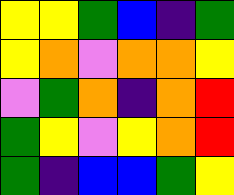[["yellow", "yellow", "green", "blue", "indigo", "green"], ["yellow", "orange", "violet", "orange", "orange", "yellow"], ["violet", "green", "orange", "indigo", "orange", "red"], ["green", "yellow", "violet", "yellow", "orange", "red"], ["green", "indigo", "blue", "blue", "green", "yellow"]]